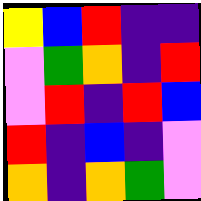[["yellow", "blue", "red", "indigo", "indigo"], ["violet", "green", "orange", "indigo", "red"], ["violet", "red", "indigo", "red", "blue"], ["red", "indigo", "blue", "indigo", "violet"], ["orange", "indigo", "orange", "green", "violet"]]